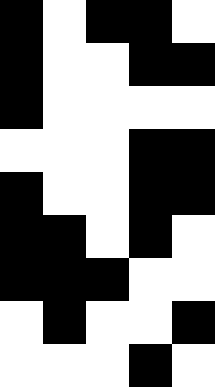[["black", "white", "black", "black", "white"], ["black", "white", "white", "black", "black"], ["black", "white", "white", "white", "white"], ["white", "white", "white", "black", "black"], ["black", "white", "white", "black", "black"], ["black", "black", "white", "black", "white"], ["black", "black", "black", "white", "white"], ["white", "black", "white", "white", "black"], ["white", "white", "white", "black", "white"]]